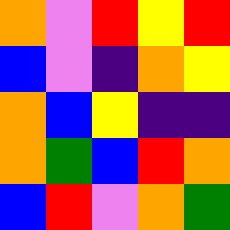[["orange", "violet", "red", "yellow", "red"], ["blue", "violet", "indigo", "orange", "yellow"], ["orange", "blue", "yellow", "indigo", "indigo"], ["orange", "green", "blue", "red", "orange"], ["blue", "red", "violet", "orange", "green"]]